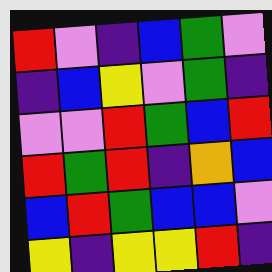[["red", "violet", "indigo", "blue", "green", "violet"], ["indigo", "blue", "yellow", "violet", "green", "indigo"], ["violet", "violet", "red", "green", "blue", "red"], ["red", "green", "red", "indigo", "orange", "blue"], ["blue", "red", "green", "blue", "blue", "violet"], ["yellow", "indigo", "yellow", "yellow", "red", "indigo"]]